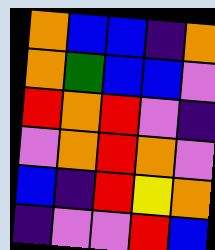[["orange", "blue", "blue", "indigo", "orange"], ["orange", "green", "blue", "blue", "violet"], ["red", "orange", "red", "violet", "indigo"], ["violet", "orange", "red", "orange", "violet"], ["blue", "indigo", "red", "yellow", "orange"], ["indigo", "violet", "violet", "red", "blue"]]